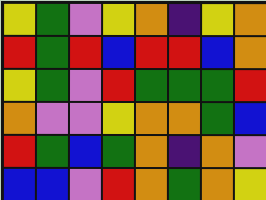[["yellow", "green", "violet", "yellow", "orange", "indigo", "yellow", "orange"], ["red", "green", "red", "blue", "red", "red", "blue", "orange"], ["yellow", "green", "violet", "red", "green", "green", "green", "red"], ["orange", "violet", "violet", "yellow", "orange", "orange", "green", "blue"], ["red", "green", "blue", "green", "orange", "indigo", "orange", "violet"], ["blue", "blue", "violet", "red", "orange", "green", "orange", "yellow"]]